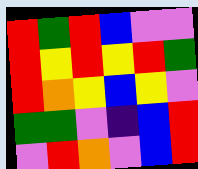[["red", "green", "red", "blue", "violet", "violet"], ["red", "yellow", "red", "yellow", "red", "green"], ["red", "orange", "yellow", "blue", "yellow", "violet"], ["green", "green", "violet", "indigo", "blue", "red"], ["violet", "red", "orange", "violet", "blue", "red"]]